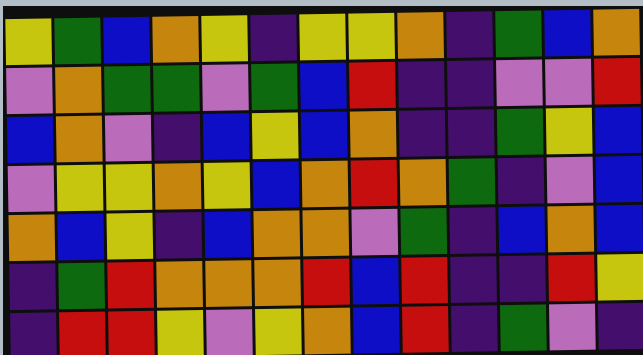[["yellow", "green", "blue", "orange", "yellow", "indigo", "yellow", "yellow", "orange", "indigo", "green", "blue", "orange"], ["violet", "orange", "green", "green", "violet", "green", "blue", "red", "indigo", "indigo", "violet", "violet", "red"], ["blue", "orange", "violet", "indigo", "blue", "yellow", "blue", "orange", "indigo", "indigo", "green", "yellow", "blue"], ["violet", "yellow", "yellow", "orange", "yellow", "blue", "orange", "red", "orange", "green", "indigo", "violet", "blue"], ["orange", "blue", "yellow", "indigo", "blue", "orange", "orange", "violet", "green", "indigo", "blue", "orange", "blue"], ["indigo", "green", "red", "orange", "orange", "orange", "red", "blue", "red", "indigo", "indigo", "red", "yellow"], ["indigo", "red", "red", "yellow", "violet", "yellow", "orange", "blue", "red", "indigo", "green", "violet", "indigo"]]